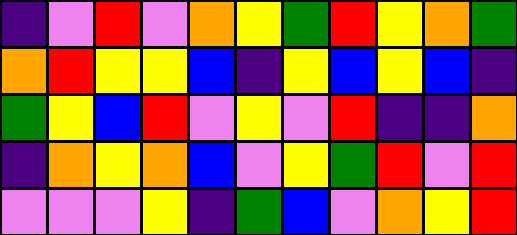[["indigo", "violet", "red", "violet", "orange", "yellow", "green", "red", "yellow", "orange", "green"], ["orange", "red", "yellow", "yellow", "blue", "indigo", "yellow", "blue", "yellow", "blue", "indigo"], ["green", "yellow", "blue", "red", "violet", "yellow", "violet", "red", "indigo", "indigo", "orange"], ["indigo", "orange", "yellow", "orange", "blue", "violet", "yellow", "green", "red", "violet", "red"], ["violet", "violet", "violet", "yellow", "indigo", "green", "blue", "violet", "orange", "yellow", "red"]]